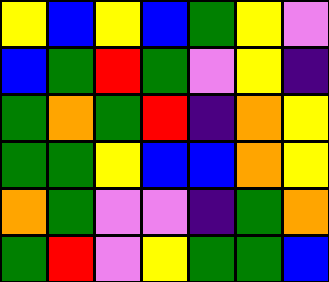[["yellow", "blue", "yellow", "blue", "green", "yellow", "violet"], ["blue", "green", "red", "green", "violet", "yellow", "indigo"], ["green", "orange", "green", "red", "indigo", "orange", "yellow"], ["green", "green", "yellow", "blue", "blue", "orange", "yellow"], ["orange", "green", "violet", "violet", "indigo", "green", "orange"], ["green", "red", "violet", "yellow", "green", "green", "blue"]]